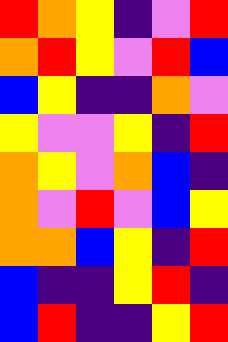[["red", "orange", "yellow", "indigo", "violet", "red"], ["orange", "red", "yellow", "violet", "red", "blue"], ["blue", "yellow", "indigo", "indigo", "orange", "violet"], ["yellow", "violet", "violet", "yellow", "indigo", "red"], ["orange", "yellow", "violet", "orange", "blue", "indigo"], ["orange", "violet", "red", "violet", "blue", "yellow"], ["orange", "orange", "blue", "yellow", "indigo", "red"], ["blue", "indigo", "indigo", "yellow", "red", "indigo"], ["blue", "red", "indigo", "indigo", "yellow", "red"]]